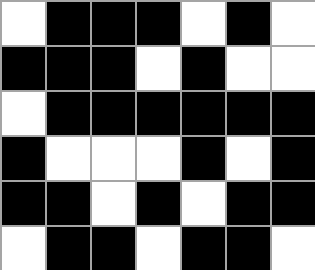[["white", "black", "black", "black", "white", "black", "white"], ["black", "black", "black", "white", "black", "white", "white"], ["white", "black", "black", "black", "black", "black", "black"], ["black", "white", "white", "white", "black", "white", "black"], ["black", "black", "white", "black", "white", "black", "black"], ["white", "black", "black", "white", "black", "black", "white"]]